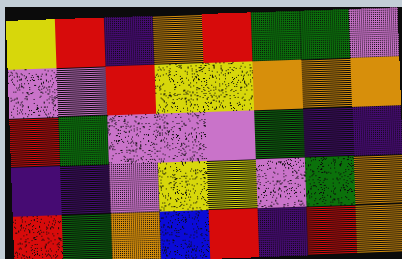[["yellow", "red", "indigo", "orange", "red", "green", "green", "violet"], ["violet", "violet", "red", "yellow", "yellow", "orange", "orange", "orange"], ["red", "green", "violet", "violet", "violet", "green", "indigo", "indigo"], ["indigo", "indigo", "violet", "yellow", "yellow", "violet", "green", "orange"], ["red", "green", "orange", "blue", "red", "indigo", "red", "orange"]]